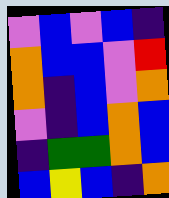[["violet", "blue", "violet", "blue", "indigo"], ["orange", "blue", "blue", "violet", "red"], ["orange", "indigo", "blue", "violet", "orange"], ["violet", "indigo", "blue", "orange", "blue"], ["indigo", "green", "green", "orange", "blue"], ["blue", "yellow", "blue", "indigo", "orange"]]